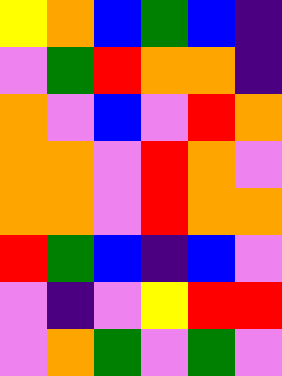[["yellow", "orange", "blue", "green", "blue", "indigo"], ["violet", "green", "red", "orange", "orange", "indigo"], ["orange", "violet", "blue", "violet", "red", "orange"], ["orange", "orange", "violet", "red", "orange", "violet"], ["orange", "orange", "violet", "red", "orange", "orange"], ["red", "green", "blue", "indigo", "blue", "violet"], ["violet", "indigo", "violet", "yellow", "red", "red"], ["violet", "orange", "green", "violet", "green", "violet"]]